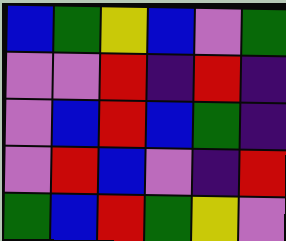[["blue", "green", "yellow", "blue", "violet", "green"], ["violet", "violet", "red", "indigo", "red", "indigo"], ["violet", "blue", "red", "blue", "green", "indigo"], ["violet", "red", "blue", "violet", "indigo", "red"], ["green", "blue", "red", "green", "yellow", "violet"]]